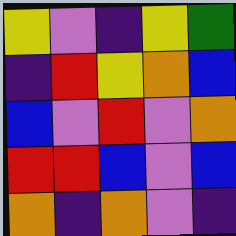[["yellow", "violet", "indigo", "yellow", "green"], ["indigo", "red", "yellow", "orange", "blue"], ["blue", "violet", "red", "violet", "orange"], ["red", "red", "blue", "violet", "blue"], ["orange", "indigo", "orange", "violet", "indigo"]]